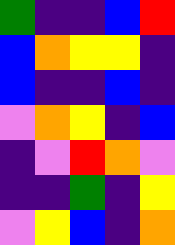[["green", "indigo", "indigo", "blue", "red"], ["blue", "orange", "yellow", "yellow", "indigo"], ["blue", "indigo", "indigo", "blue", "indigo"], ["violet", "orange", "yellow", "indigo", "blue"], ["indigo", "violet", "red", "orange", "violet"], ["indigo", "indigo", "green", "indigo", "yellow"], ["violet", "yellow", "blue", "indigo", "orange"]]